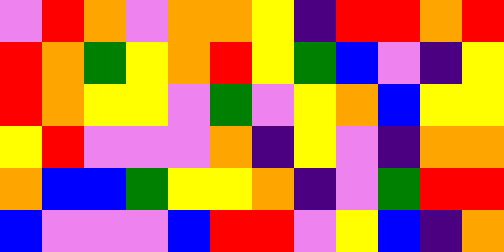[["violet", "red", "orange", "violet", "orange", "orange", "yellow", "indigo", "red", "red", "orange", "red"], ["red", "orange", "green", "yellow", "orange", "red", "yellow", "green", "blue", "violet", "indigo", "yellow"], ["red", "orange", "yellow", "yellow", "violet", "green", "violet", "yellow", "orange", "blue", "yellow", "yellow"], ["yellow", "red", "violet", "violet", "violet", "orange", "indigo", "yellow", "violet", "indigo", "orange", "orange"], ["orange", "blue", "blue", "green", "yellow", "yellow", "orange", "indigo", "violet", "green", "red", "red"], ["blue", "violet", "violet", "violet", "blue", "red", "red", "violet", "yellow", "blue", "indigo", "orange"]]